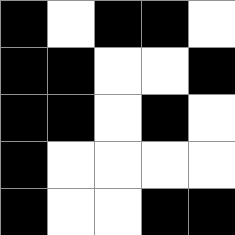[["black", "white", "black", "black", "white"], ["black", "black", "white", "white", "black"], ["black", "black", "white", "black", "white"], ["black", "white", "white", "white", "white"], ["black", "white", "white", "black", "black"]]